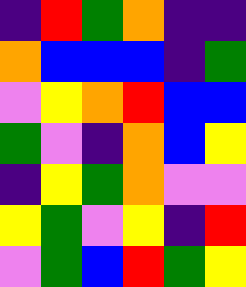[["indigo", "red", "green", "orange", "indigo", "indigo"], ["orange", "blue", "blue", "blue", "indigo", "green"], ["violet", "yellow", "orange", "red", "blue", "blue"], ["green", "violet", "indigo", "orange", "blue", "yellow"], ["indigo", "yellow", "green", "orange", "violet", "violet"], ["yellow", "green", "violet", "yellow", "indigo", "red"], ["violet", "green", "blue", "red", "green", "yellow"]]